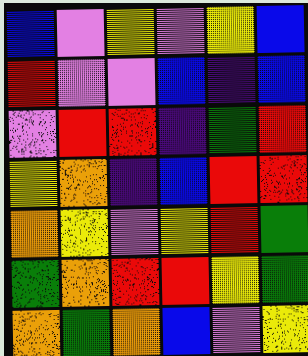[["blue", "violet", "yellow", "violet", "yellow", "blue"], ["red", "violet", "violet", "blue", "indigo", "blue"], ["violet", "red", "red", "indigo", "green", "red"], ["yellow", "orange", "indigo", "blue", "red", "red"], ["orange", "yellow", "violet", "yellow", "red", "green"], ["green", "orange", "red", "red", "yellow", "green"], ["orange", "green", "orange", "blue", "violet", "yellow"]]